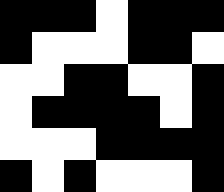[["black", "black", "black", "white", "black", "black", "black"], ["black", "white", "white", "white", "black", "black", "white"], ["white", "white", "black", "black", "white", "white", "black"], ["white", "black", "black", "black", "black", "white", "black"], ["white", "white", "white", "black", "black", "black", "black"], ["black", "white", "black", "white", "white", "white", "black"]]